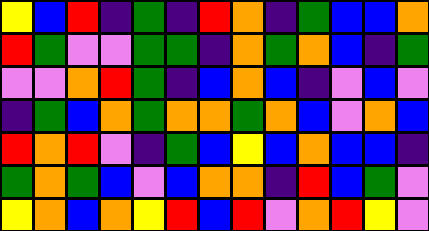[["yellow", "blue", "red", "indigo", "green", "indigo", "red", "orange", "indigo", "green", "blue", "blue", "orange"], ["red", "green", "violet", "violet", "green", "green", "indigo", "orange", "green", "orange", "blue", "indigo", "green"], ["violet", "violet", "orange", "red", "green", "indigo", "blue", "orange", "blue", "indigo", "violet", "blue", "violet"], ["indigo", "green", "blue", "orange", "green", "orange", "orange", "green", "orange", "blue", "violet", "orange", "blue"], ["red", "orange", "red", "violet", "indigo", "green", "blue", "yellow", "blue", "orange", "blue", "blue", "indigo"], ["green", "orange", "green", "blue", "violet", "blue", "orange", "orange", "indigo", "red", "blue", "green", "violet"], ["yellow", "orange", "blue", "orange", "yellow", "red", "blue", "red", "violet", "orange", "red", "yellow", "violet"]]